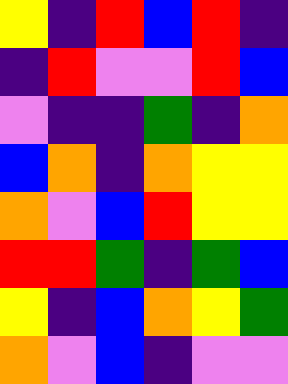[["yellow", "indigo", "red", "blue", "red", "indigo"], ["indigo", "red", "violet", "violet", "red", "blue"], ["violet", "indigo", "indigo", "green", "indigo", "orange"], ["blue", "orange", "indigo", "orange", "yellow", "yellow"], ["orange", "violet", "blue", "red", "yellow", "yellow"], ["red", "red", "green", "indigo", "green", "blue"], ["yellow", "indigo", "blue", "orange", "yellow", "green"], ["orange", "violet", "blue", "indigo", "violet", "violet"]]